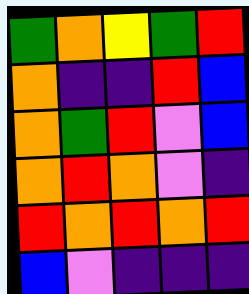[["green", "orange", "yellow", "green", "red"], ["orange", "indigo", "indigo", "red", "blue"], ["orange", "green", "red", "violet", "blue"], ["orange", "red", "orange", "violet", "indigo"], ["red", "orange", "red", "orange", "red"], ["blue", "violet", "indigo", "indigo", "indigo"]]